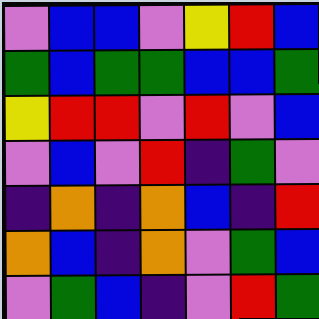[["violet", "blue", "blue", "violet", "yellow", "red", "blue"], ["green", "blue", "green", "green", "blue", "blue", "green"], ["yellow", "red", "red", "violet", "red", "violet", "blue"], ["violet", "blue", "violet", "red", "indigo", "green", "violet"], ["indigo", "orange", "indigo", "orange", "blue", "indigo", "red"], ["orange", "blue", "indigo", "orange", "violet", "green", "blue"], ["violet", "green", "blue", "indigo", "violet", "red", "green"]]